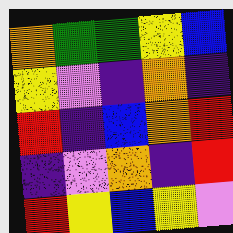[["orange", "green", "green", "yellow", "blue"], ["yellow", "violet", "indigo", "orange", "indigo"], ["red", "indigo", "blue", "orange", "red"], ["indigo", "violet", "orange", "indigo", "red"], ["red", "yellow", "blue", "yellow", "violet"]]